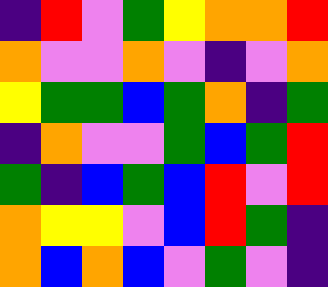[["indigo", "red", "violet", "green", "yellow", "orange", "orange", "red"], ["orange", "violet", "violet", "orange", "violet", "indigo", "violet", "orange"], ["yellow", "green", "green", "blue", "green", "orange", "indigo", "green"], ["indigo", "orange", "violet", "violet", "green", "blue", "green", "red"], ["green", "indigo", "blue", "green", "blue", "red", "violet", "red"], ["orange", "yellow", "yellow", "violet", "blue", "red", "green", "indigo"], ["orange", "blue", "orange", "blue", "violet", "green", "violet", "indigo"]]